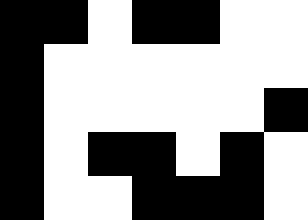[["black", "black", "white", "black", "black", "white", "white"], ["black", "white", "white", "white", "white", "white", "white"], ["black", "white", "white", "white", "white", "white", "black"], ["black", "white", "black", "black", "white", "black", "white"], ["black", "white", "white", "black", "black", "black", "white"]]